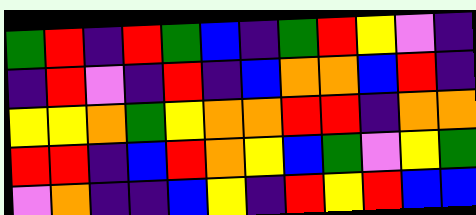[["green", "red", "indigo", "red", "green", "blue", "indigo", "green", "red", "yellow", "violet", "indigo"], ["indigo", "red", "violet", "indigo", "red", "indigo", "blue", "orange", "orange", "blue", "red", "indigo"], ["yellow", "yellow", "orange", "green", "yellow", "orange", "orange", "red", "red", "indigo", "orange", "orange"], ["red", "red", "indigo", "blue", "red", "orange", "yellow", "blue", "green", "violet", "yellow", "green"], ["violet", "orange", "indigo", "indigo", "blue", "yellow", "indigo", "red", "yellow", "red", "blue", "blue"]]